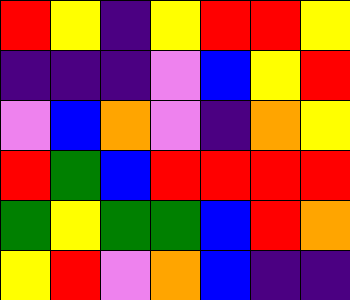[["red", "yellow", "indigo", "yellow", "red", "red", "yellow"], ["indigo", "indigo", "indigo", "violet", "blue", "yellow", "red"], ["violet", "blue", "orange", "violet", "indigo", "orange", "yellow"], ["red", "green", "blue", "red", "red", "red", "red"], ["green", "yellow", "green", "green", "blue", "red", "orange"], ["yellow", "red", "violet", "orange", "blue", "indigo", "indigo"]]